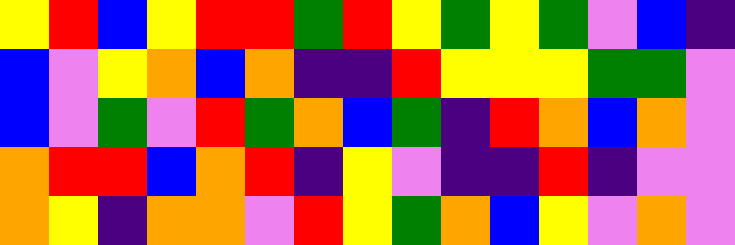[["yellow", "red", "blue", "yellow", "red", "red", "green", "red", "yellow", "green", "yellow", "green", "violet", "blue", "indigo"], ["blue", "violet", "yellow", "orange", "blue", "orange", "indigo", "indigo", "red", "yellow", "yellow", "yellow", "green", "green", "violet"], ["blue", "violet", "green", "violet", "red", "green", "orange", "blue", "green", "indigo", "red", "orange", "blue", "orange", "violet"], ["orange", "red", "red", "blue", "orange", "red", "indigo", "yellow", "violet", "indigo", "indigo", "red", "indigo", "violet", "violet"], ["orange", "yellow", "indigo", "orange", "orange", "violet", "red", "yellow", "green", "orange", "blue", "yellow", "violet", "orange", "violet"]]